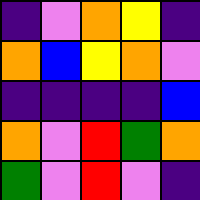[["indigo", "violet", "orange", "yellow", "indigo"], ["orange", "blue", "yellow", "orange", "violet"], ["indigo", "indigo", "indigo", "indigo", "blue"], ["orange", "violet", "red", "green", "orange"], ["green", "violet", "red", "violet", "indigo"]]